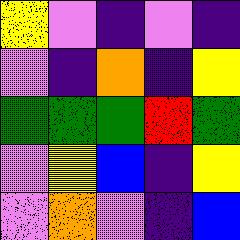[["yellow", "violet", "indigo", "violet", "indigo"], ["violet", "indigo", "orange", "indigo", "yellow"], ["green", "green", "green", "red", "green"], ["violet", "yellow", "blue", "indigo", "yellow"], ["violet", "orange", "violet", "indigo", "blue"]]